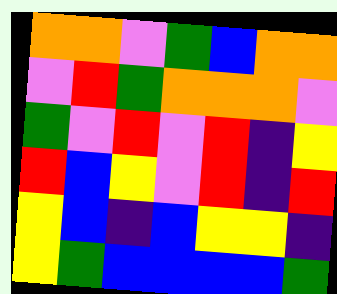[["orange", "orange", "violet", "green", "blue", "orange", "orange"], ["violet", "red", "green", "orange", "orange", "orange", "violet"], ["green", "violet", "red", "violet", "red", "indigo", "yellow"], ["red", "blue", "yellow", "violet", "red", "indigo", "red"], ["yellow", "blue", "indigo", "blue", "yellow", "yellow", "indigo"], ["yellow", "green", "blue", "blue", "blue", "blue", "green"]]